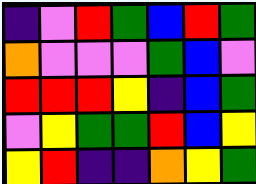[["indigo", "violet", "red", "green", "blue", "red", "green"], ["orange", "violet", "violet", "violet", "green", "blue", "violet"], ["red", "red", "red", "yellow", "indigo", "blue", "green"], ["violet", "yellow", "green", "green", "red", "blue", "yellow"], ["yellow", "red", "indigo", "indigo", "orange", "yellow", "green"]]